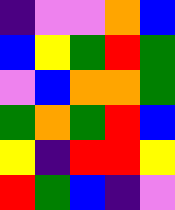[["indigo", "violet", "violet", "orange", "blue"], ["blue", "yellow", "green", "red", "green"], ["violet", "blue", "orange", "orange", "green"], ["green", "orange", "green", "red", "blue"], ["yellow", "indigo", "red", "red", "yellow"], ["red", "green", "blue", "indigo", "violet"]]